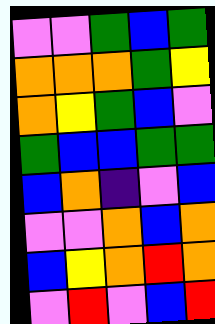[["violet", "violet", "green", "blue", "green"], ["orange", "orange", "orange", "green", "yellow"], ["orange", "yellow", "green", "blue", "violet"], ["green", "blue", "blue", "green", "green"], ["blue", "orange", "indigo", "violet", "blue"], ["violet", "violet", "orange", "blue", "orange"], ["blue", "yellow", "orange", "red", "orange"], ["violet", "red", "violet", "blue", "red"]]